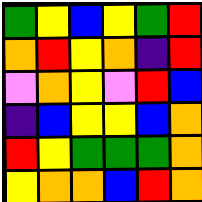[["green", "yellow", "blue", "yellow", "green", "red"], ["orange", "red", "yellow", "orange", "indigo", "red"], ["violet", "orange", "yellow", "violet", "red", "blue"], ["indigo", "blue", "yellow", "yellow", "blue", "orange"], ["red", "yellow", "green", "green", "green", "orange"], ["yellow", "orange", "orange", "blue", "red", "orange"]]